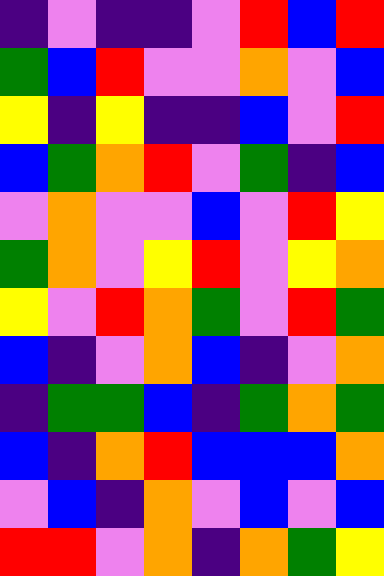[["indigo", "violet", "indigo", "indigo", "violet", "red", "blue", "red"], ["green", "blue", "red", "violet", "violet", "orange", "violet", "blue"], ["yellow", "indigo", "yellow", "indigo", "indigo", "blue", "violet", "red"], ["blue", "green", "orange", "red", "violet", "green", "indigo", "blue"], ["violet", "orange", "violet", "violet", "blue", "violet", "red", "yellow"], ["green", "orange", "violet", "yellow", "red", "violet", "yellow", "orange"], ["yellow", "violet", "red", "orange", "green", "violet", "red", "green"], ["blue", "indigo", "violet", "orange", "blue", "indigo", "violet", "orange"], ["indigo", "green", "green", "blue", "indigo", "green", "orange", "green"], ["blue", "indigo", "orange", "red", "blue", "blue", "blue", "orange"], ["violet", "blue", "indigo", "orange", "violet", "blue", "violet", "blue"], ["red", "red", "violet", "orange", "indigo", "orange", "green", "yellow"]]